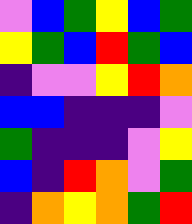[["violet", "blue", "green", "yellow", "blue", "green"], ["yellow", "green", "blue", "red", "green", "blue"], ["indigo", "violet", "violet", "yellow", "red", "orange"], ["blue", "blue", "indigo", "indigo", "indigo", "violet"], ["green", "indigo", "indigo", "indigo", "violet", "yellow"], ["blue", "indigo", "red", "orange", "violet", "green"], ["indigo", "orange", "yellow", "orange", "green", "red"]]